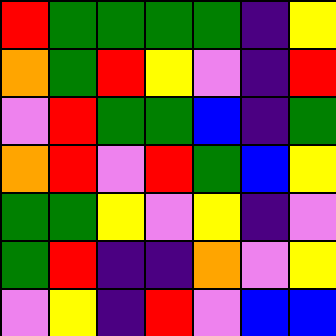[["red", "green", "green", "green", "green", "indigo", "yellow"], ["orange", "green", "red", "yellow", "violet", "indigo", "red"], ["violet", "red", "green", "green", "blue", "indigo", "green"], ["orange", "red", "violet", "red", "green", "blue", "yellow"], ["green", "green", "yellow", "violet", "yellow", "indigo", "violet"], ["green", "red", "indigo", "indigo", "orange", "violet", "yellow"], ["violet", "yellow", "indigo", "red", "violet", "blue", "blue"]]